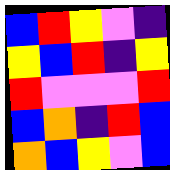[["blue", "red", "yellow", "violet", "indigo"], ["yellow", "blue", "red", "indigo", "yellow"], ["red", "violet", "violet", "violet", "red"], ["blue", "orange", "indigo", "red", "blue"], ["orange", "blue", "yellow", "violet", "blue"]]